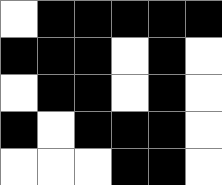[["white", "black", "black", "black", "black", "black"], ["black", "black", "black", "white", "black", "white"], ["white", "black", "black", "white", "black", "white"], ["black", "white", "black", "black", "black", "white"], ["white", "white", "white", "black", "black", "white"]]